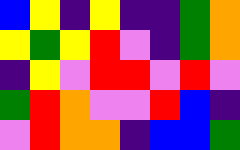[["blue", "yellow", "indigo", "yellow", "indigo", "indigo", "green", "orange"], ["yellow", "green", "yellow", "red", "violet", "indigo", "green", "orange"], ["indigo", "yellow", "violet", "red", "red", "violet", "red", "violet"], ["green", "red", "orange", "violet", "violet", "red", "blue", "indigo"], ["violet", "red", "orange", "orange", "indigo", "blue", "blue", "green"]]